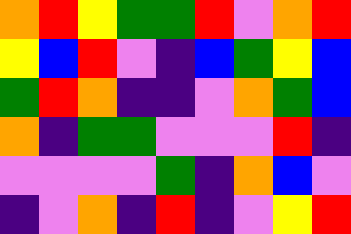[["orange", "red", "yellow", "green", "green", "red", "violet", "orange", "red"], ["yellow", "blue", "red", "violet", "indigo", "blue", "green", "yellow", "blue"], ["green", "red", "orange", "indigo", "indigo", "violet", "orange", "green", "blue"], ["orange", "indigo", "green", "green", "violet", "violet", "violet", "red", "indigo"], ["violet", "violet", "violet", "violet", "green", "indigo", "orange", "blue", "violet"], ["indigo", "violet", "orange", "indigo", "red", "indigo", "violet", "yellow", "red"]]